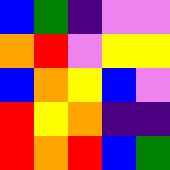[["blue", "green", "indigo", "violet", "violet"], ["orange", "red", "violet", "yellow", "yellow"], ["blue", "orange", "yellow", "blue", "violet"], ["red", "yellow", "orange", "indigo", "indigo"], ["red", "orange", "red", "blue", "green"]]